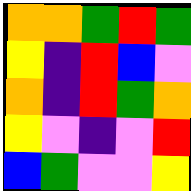[["orange", "orange", "green", "red", "green"], ["yellow", "indigo", "red", "blue", "violet"], ["orange", "indigo", "red", "green", "orange"], ["yellow", "violet", "indigo", "violet", "red"], ["blue", "green", "violet", "violet", "yellow"]]